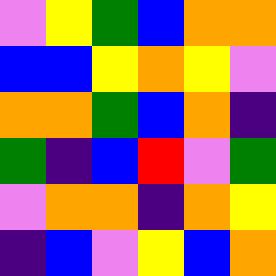[["violet", "yellow", "green", "blue", "orange", "orange"], ["blue", "blue", "yellow", "orange", "yellow", "violet"], ["orange", "orange", "green", "blue", "orange", "indigo"], ["green", "indigo", "blue", "red", "violet", "green"], ["violet", "orange", "orange", "indigo", "orange", "yellow"], ["indigo", "blue", "violet", "yellow", "blue", "orange"]]